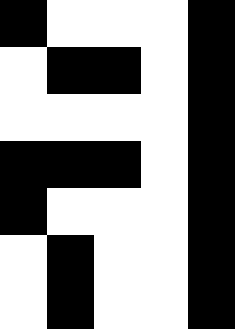[["black", "white", "white", "white", "black"], ["white", "black", "black", "white", "black"], ["white", "white", "white", "white", "black"], ["black", "black", "black", "white", "black"], ["black", "white", "white", "white", "black"], ["white", "black", "white", "white", "black"], ["white", "black", "white", "white", "black"]]